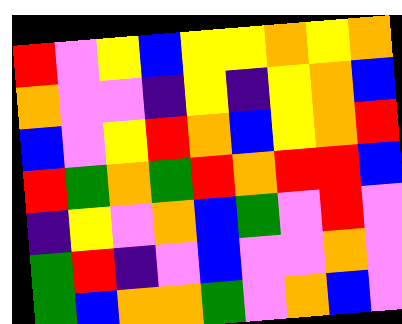[["red", "violet", "yellow", "blue", "yellow", "yellow", "orange", "yellow", "orange"], ["orange", "violet", "violet", "indigo", "yellow", "indigo", "yellow", "orange", "blue"], ["blue", "violet", "yellow", "red", "orange", "blue", "yellow", "orange", "red"], ["red", "green", "orange", "green", "red", "orange", "red", "red", "blue"], ["indigo", "yellow", "violet", "orange", "blue", "green", "violet", "red", "violet"], ["green", "red", "indigo", "violet", "blue", "violet", "violet", "orange", "violet"], ["green", "blue", "orange", "orange", "green", "violet", "orange", "blue", "violet"]]